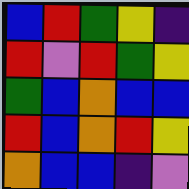[["blue", "red", "green", "yellow", "indigo"], ["red", "violet", "red", "green", "yellow"], ["green", "blue", "orange", "blue", "blue"], ["red", "blue", "orange", "red", "yellow"], ["orange", "blue", "blue", "indigo", "violet"]]